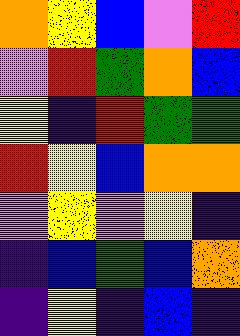[["orange", "yellow", "blue", "violet", "red"], ["violet", "red", "green", "orange", "blue"], ["yellow", "indigo", "red", "green", "green"], ["red", "yellow", "blue", "orange", "orange"], ["violet", "yellow", "violet", "yellow", "indigo"], ["indigo", "blue", "green", "blue", "orange"], ["indigo", "yellow", "indigo", "blue", "indigo"]]